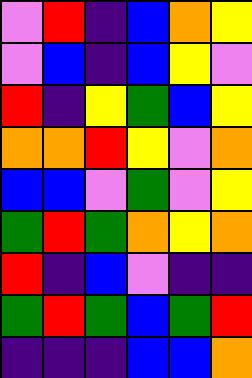[["violet", "red", "indigo", "blue", "orange", "yellow"], ["violet", "blue", "indigo", "blue", "yellow", "violet"], ["red", "indigo", "yellow", "green", "blue", "yellow"], ["orange", "orange", "red", "yellow", "violet", "orange"], ["blue", "blue", "violet", "green", "violet", "yellow"], ["green", "red", "green", "orange", "yellow", "orange"], ["red", "indigo", "blue", "violet", "indigo", "indigo"], ["green", "red", "green", "blue", "green", "red"], ["indigo", "indigo", "indigo", "blue", "blue", "orange"]]